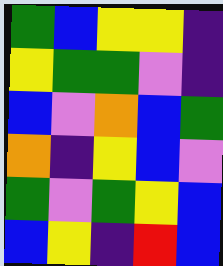[["green", "blue", "yellow", "yellow", "indigo"], ["yellow", "green", "green", "violet", "indigo"], ["blue", "violet", "orange", "blue", "green"], ["orange", "indigo", "yellow", "blue", "violet"], ["green", "violet", "green", "yellow", "blue"], ["blue", "yellow", "indigo", "red", "blue"]]